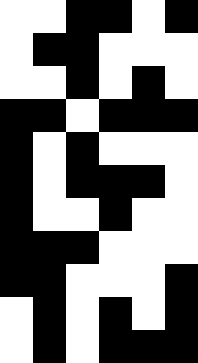[["white", "white", "black", "black", "white", "black"], ["white", "black", "black", "white", "white", "white"], ["white", "white", "black", "white", "black", "white"], ["black", "black", "white", "black", "black", "black"], ["black", "white", "black", "white", "white", "white"], ["black", "white", "black", "black", "black", "white"], ["black", "white", "white", "black", "white", "white"], ["black", "black", "black", "white", "white", "white"], ["black", "black", "white", "white", "white", "black"], ["white", "black", "white", "black", "white", "black"], ["white", "black", "white", "black", "black", "black"]]